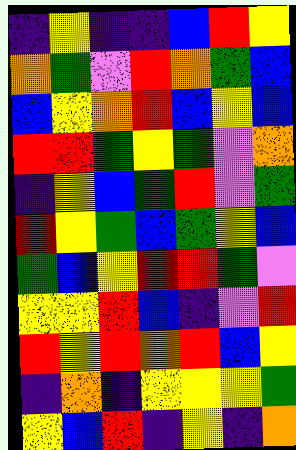[["indigo", "yellow", "indigo", "indigo", "blue", "red", "yellow"], ["orange", "green", "violet", "red", "orange", "green", "blue"], ["blue", "yellow", "orange", "red", "blue", "yellow", "blue"], ["red", "red", "green", "yellow", "green", "violet", "orange"], ["indigo", "yellow", "blue", "green", "red", "violet", "green"], ["red", "yellow", "green", "blue", "green", "yellow", "blue"], ["green", "blue", "yellow", "red", "red", "green", "violet"], ["yellow", "yellow", "red", "blue", "indigo", "violet", "red"], ["red", "yellow", "red", "orange", "red", "blue", "yellow"], ["indigo", "orange", "indigo", "yellow", "yellow", "yellow", "green"], ["yellow", "blue", "red", "indigo", "yellow", "indigo", "orange"]]